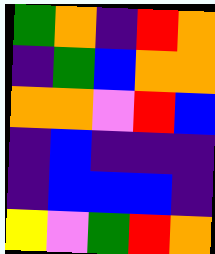[["green", "orange", "indigo", "red", "orange"], ["indigo", "green", "blue", "orange", "orange"], ["orange", "orange", "violet", "red", "blue"], ["indigo", "blue", "indigo", "indigo", "indigo"], ["indigo", "blue", "blue", "blue", "indigo"], ["yellow", "violet", "green", "red", "orange"]]